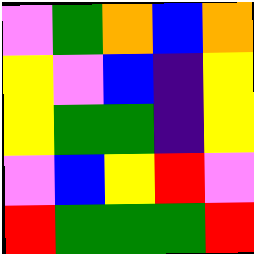[["violet", "green", "orange", "blue", "orange"], ["yellow", "violet", "blue", "indigo", "yellow"], ["yellow", "green", "green", "indigo", "yellow"], ["violet", "blue", "yellow", "red", "violet"], ["red", "green", "green", "green", "red"]]